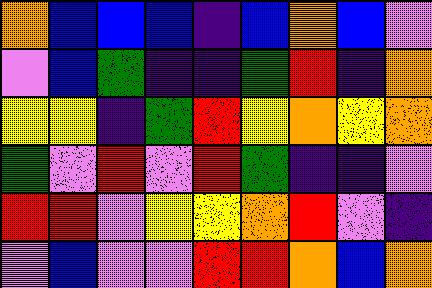[["orange", "blue", "blue", "blue", "indigo", "blue", "orange", "blue", "violet"], ["violet", "blue", "green", "indigo", "indigo", "green", "red", "indigo", "orange"], ["yellow", "yellow", "indigo", "green", "red", "yellow", "orange", "yellow", "orange"], ["green", "violet", "red", "violet", "red", "green", "indigo", "indigo", "violet"], ["red", "red", "violet", "yellow", "yellow", "orange", "red", "violet", "indigo"], ["violet", "blue", "violet", "violet", "red", "red", "orange", "blue", "orange"]]